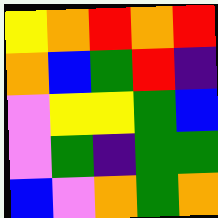[["yellow", "orange", "red", "orange", "red"], ["orange", "blue", "green", "red", "indigo"], ["violet", "yellow", "yellow", "green", "blue"], ["violet", "green", "indigo", "green", "green"], ["blue", "violet", "orange", "green", "orange"]]